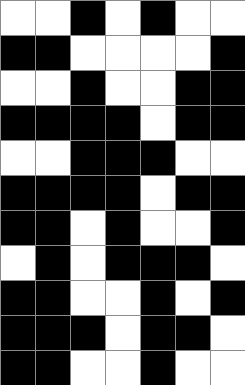[["white", "white", "black", "white", "black", "white", "white"], ["black", "black", "white", "white", "white", "white", "black"], ["white", "white", "black", "white", "white", "black", "black"], ["black", "black", "black", "black", "white", "black", "black"], ["white", "white", "black", "black", "black", "white", "white"], ["black", "black", "black", "black", "white", "black", "black"], ["black", "black", "white", "black", "white", "white", "black"], ["white", "black", "white", "black", "black", "black", "white"], ["black", "black", "white", "white", "black", "white", "black"], ["black", "black", "black", "white", "black", "black", "white"], ["black", "black", "white", "white", "black", "white", "white"]]